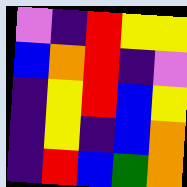[["violet", "indigo", "red", "yellow", "yellow"], ["blue", "orange", "red", "indigo", "violet"], ["indigo", "yellow", "red", "blue", "yellow"], ["indigo", "yellow", "indigo", "blue", "orange"], ["indigo", "red", "blue", "green", "orange"]]